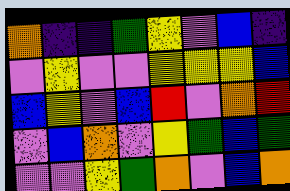[["orange", "indigo", "indigo", "green", "yellow", "violet", "blue", "indigo"], ["violet", "yellow", "violet", "violet", "yellow", "yellow", "yellow", "blue"], ["blue", "yellow", "violet", "blue", "red", "violet", "orange", "red"], ["violet", "blue", "orange", "violet", "yellow", "green", "blue", "green"], ["violet", "violet", "yellow", "green", "orange", "violet", "blue", "orange"]]